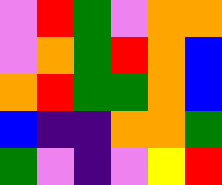[["violet", "red", "green", "violet", "orange", "orange"], ["violet", "orange", "green", "red", "orange", "blue"], ["orange", "red", "green", "green", "orange", "blue"], ["blue", "indigo", "indigo", "orange", "orange", "green"], ["green", "violet", "indigo", "violet", "yellow", "red"]]